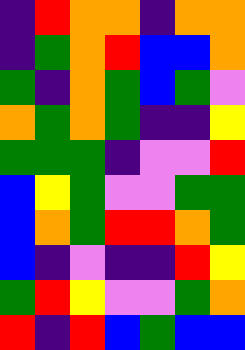[["indigo", "red", "orange", "orange", "indigo", "orange", "orange"], ["indigo", "green", "orange", "red", "blue", "blue", "orange"], ["green", "indigo", "orange", "green", "blue", "green", "violet"], ["orange", "green", "orange", "green", "indigo", "indigo", "yellow"], ["green", "green", "green", "indigo", "violet", "violet", "red"], ["blue", "yellow", "green", "violet", "violet", "green", "green"], ["blue", "orange", "green", "red", "red", "orange", "green"], ["blue", "indigo", "violet", "indigo", "indigo", "red", "yellow"], ["green", "red", "yellow", "violet", "violet", "green", "orange"], ["red", "indigo", "red", "blue", "green", "blue", "blue"]]